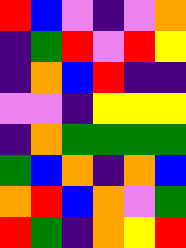[["red", "blue", "violet", "indigo", "violet", "orange"], ["indigo", "green", "red", "violet", "red", "yellow"], ["indigo", "orange", "blue", "red", "indigo", "indigo"], ["violet", "violet", "indigo", "yellow", "yellow", "yellow"], ["indigo", "orange", "green", "green", "green", "green"], ["green", "blue", "orange", "indigo", "orange", "blue"], ["orange", "red", "blue", "orange", "violet", "green"], ["red", "green", "indigo", "orange", "yellow", "red"]]